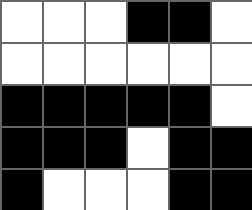[["white", "white", "white", "black", "black", "white"], ["white", "white", "white", "white", "white", "white"], ["black", "black", "black", "black", "black", "white"], ["black", "black", "black", "white", "black", "black"], ["black", "white", "white", "white", "black", "black"]]